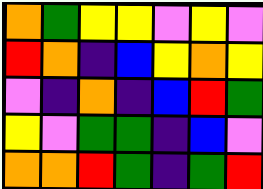[["orange", "green", "yellow", "yellow", "violet", "yellow", "violet"], ["red", "orange", "indigo", "blue", "yellow", "orange", "yellow"], ["violet", "indigo", "orange", "indigo", "blue", "red", "green"], ["yellow", "violet", "green", "green", "indigo", "blue", "violet"], ["orange", "orange", "red", "green", "indigo", "green", "red"]]